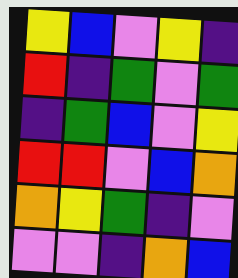[["yellow", "blue", "violet", "yellow", "indigo"], ["red", "indigo", "green", "violet", "green"], ["indigo", "green", "blue", "violet", "yellow"], ["red", "red", "violet", "blue", "orange"], ["orange", "yellow", "green", "indigo", "violet"], ["violet", "violet", "indigo", "orange", "blue"]]